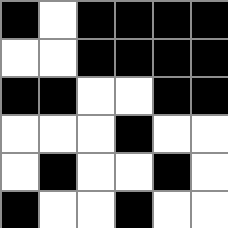[["black", "white", "black", "black", "black", "black"], ["white", "white", "black", "black", "black", "black"], ["black", "black", "white", "white", "black", "black"], ["white", "white", "white", "black", "white", "white"], ["white", "black", "white", "white", "black", "white"], ["black", "white", "white", "black", "white", "white"]]